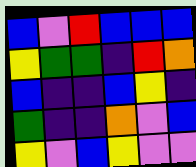[["blue", "violet", "red", "blue", "blue", "blue"], ["yellow", "green", "green", "indigo", "red", "orange"], ["blue", "indigo", "indigo", "blue", "yellow", "indigo"], ["green", "indigo", "indigo", "orange", "violet", "blue"], ["yellow", "violet", "blue", "yellow", "violet", "violet"]]